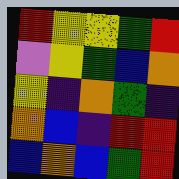[["red", "yellow", "yellow", "green", "red"], ["violet", "yellow", "green", "blue", "orange"], ["yellow", "indigo", "orange", "green", "indigo"], ["orange", "blue", "indigo", "red", "red"], ["blue", "orange", "blue", "green", "red"]]